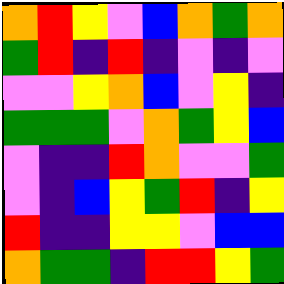[["orange", "red", "yellow", "violet", "blue", "orange", "green", "orange"], ["green", "red", "indigo", "red", "indigo", "violet", "indigo", "violet"], ["violet", "violet", "yellow", "orange", "blue", "violet", "yellow", "indigo"], ["green", "green", "green", "violet", "orange", "green", "yellow", "blue"], ["violet", "indigo", "indigo", "red", "orange", "violet", "violet", "green"], ["violet", "indigo", "blue", "yellow", "green", "red", "indigo", "yellow"], ["red", "indigo", "indigo", "yellow", "yellow", "violet", "blue", "blue"], ["orange", "green", "green", "indigo", "red", "red", "yellow", "green"]]